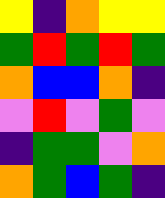[["yellow", "indigo", "orange", "yellow", "yellow"], ["green", "red", "green", "red", "green"], ["orange", "blue", "blue", "orange", "indigo"], ["violet", "red", "violet", "green", "violet"], ["indigo", "green", "green", "violet", "orange"], ["orange", "green", "blue", "green", "indigo"]]